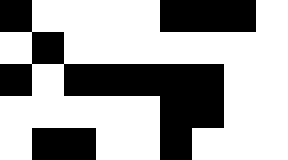[["black", "white", "white", "white", "white", "black", "black", "black", "white"], ["white", "black", "white", "white", "white", "white", "white", "white", "white"], ["black", "white", "black", "black", "black", "black", "black", "white", "white"], ["white", "white", "white", "white", "white", "black", "black", "white", "white"], ["white", "black", "black", "white", "white", "black", "white", "white", "white"]]